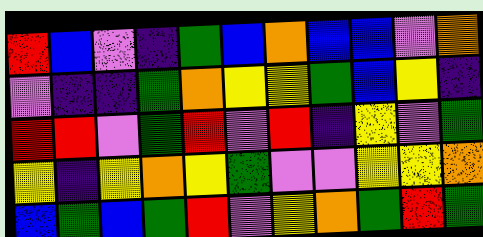[["red", "blue", "violet", "indigo", "green", "blue", "orange", "blue", "blue", "violet", "orange"], ["violet", "indigo", "indigo", "green", "orange", "yellow", "yellow", "green", "blue", "yellow", "indigo"], ["red", "red", "violet", "green", "red", "violet", "red", "indigo", "yellow", "violet", "green"], ["yellow", "indigo", "yellow", "orange", "yellow", "green", "violet", "violet", "yellow", "yellow", "orange"], ["blue", "green", "blue", "green", "red", "violet", "yellow", "orange", "green", "red", "green"]]